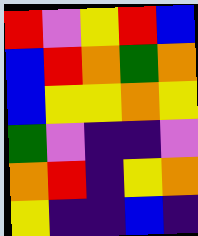[["red", "violet", "yellow", "red", "blue"], ["blue", "red", "orange", "green", "orange"], ["blue", "yellow", "yellow", "orange", "yellow"], ["green", "violet", "indigo", "indigo", "violet"], ["orange", "red", "indigo", "yellow", "orange"], ["yellow", "indigo", "indigo", "blue", "indigo"]]